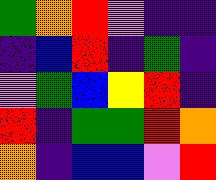[["green", "orange", "red", "violet", "indigo", "indigo"], ["indigo", "blue", "red", "indigo", "green", "indigo"], ["violet", "green", "blue", "yellow", "red", "indigo"], ["red", "indigo", "green", "green", "red", "orange"], ["orange", "indigo", "blue", "blue", "violet", "red"]]